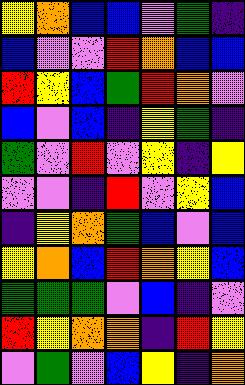[["yellow", "orange", "blue", "blue", "violet", "green", "indigo"], ["blue", "violet", "violet", "red", "orange", "blue", "blue"], ["red", "yellow", "blue", "green", "red", "orange", "violet"], ["blue", "violet", "blue", "indigo", "yellow", "green", "indigo"], ["green", "violet", "red", "violet", "yellow", "indigo", "yellow"], ["violet", "violet", "indigo", "red", "violet", "yellow", "blue"], ["indigo", "yellow", "orange", "green", "blue", "violet", "blue"], ["yellow", "orange", "blue", "red", "orange", "yellow", "blue"], ["green", "green", "green", "violet", "blue", "indigo", "violet"], ["red", "yellow", "orange", "orange", "indigo", "red", "yellow"], ["violet", "green", "violet", "blue", "yellow", "indigo", "orange"]]